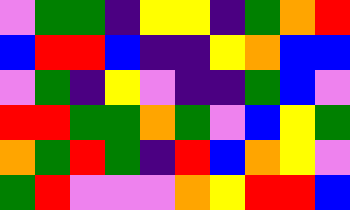[["violet", "green", "green", "indigo", "yellow", "yellow", "indigo", "green", "orange", "red"], ["blue", "red", "red", "blue", "indigo", "indigo", "yellow", "orange", "blue", "blue"], ["violet", "green", "indigo", "yellow", "violet", "indigo", "indigo", "green", "blue", "violet"], ["red", "red", "green", "green", "orange", "green", "violet", "blue", "yellow", "green"], ["orange", "green", "red", "green", "indigo", "red", "blue", "orange", "yellow", "violet"], ["green", "red", "violet", "violet", "violet", "orange", "yellow", "red", "red", "blue"]]